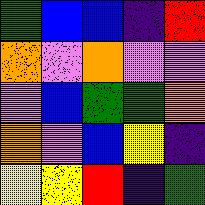[["green", "blue", "blue", "indigo", "red"], ["orange", "violet", "orange", "violet", "violet"], ["violet", "blue", "green", "green", "orange"], ["orange", "violet", "blue", "yellow", "indigo"], ["yellow", "yellow", "red", "indigo", "green"]]